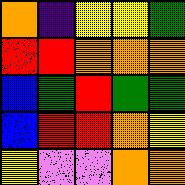[["orange", "indigo", "yellow", "yellow", "green"], ["red", "red", "orange", "orange", "orange"], ["blue", "green", "red", "green", "green"], ["blue", "red", "red", "orange", "yellow"], ["yellow", "violet", "violet", "orange", "orange"]]